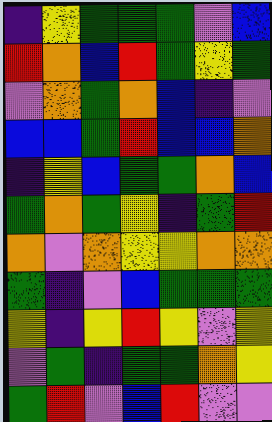[["indigo", "yellow", "green", "green", "green", "violet", "blue"], ["red", "orange", "blue", "red", "green", "yellow", "green"], ["violet", "orange", "green", "orange", "blue", "indigo", "violet"], ["blue", "blue", "green", "red", "blue", "blue", "orange"], ["indigo", "yellow", "blue", "green", "green", "orange", "blue"], ["green", "orange", "green", "yellow", "indigo", "green", "red"], ["orange", "violet", "orange", "yellow", "yellow", "orange", "orange"], ["green", "indigo", "violet", "blue", "green", "green", "green"], ["yellow", "indigo", "yellow", "red", "yellow", "violet", "yellow"], ["violet", "green", "indigo", "green", "green", "orange", "yellow"], ["green", "red", "violet", "blue", "red", "violet", "violet"]]